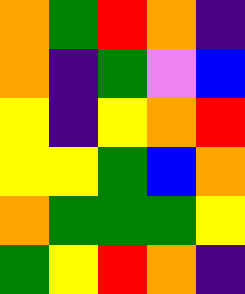[["orange", "green", "red", "orange", "indigo"], ["orange", "indigo", "green", "violet", "blue"], ["yellow", "indigo", "yellow", "orange", "red"], ["yellow", "yellow", "green", "blue", "orange"], ["orange", "green", "green", "green", "yellow"], ["green", "yellow", "red", "orange", "indigo"]]